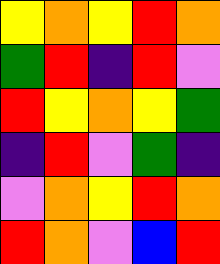[["yellow", "orange", "yellow", "red", "orange"], ["green", "red", "indigo", "red", "violet"], ["red", "yellow", "orange", "yellow", "green"], ["indigo", "red", "violet", "green", "indigo"], ["violet", "orange", "yellow", "red", "orange"], ["red", "orange", "violet", "blue", "red"]]